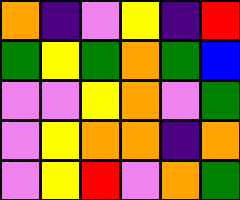[["orange", "indigo", "violet", "yellow", "indigo", "red"], ["green", "yellow", "green", "orange", "green", "blue"], ["violet", "violet", "yellow", "orange", "violet", "green"], ["violet", "yellow", "orange", "orange", "indigo", "orange"], ["violet", "yellow", "red", "violet", "orange", "green"]]